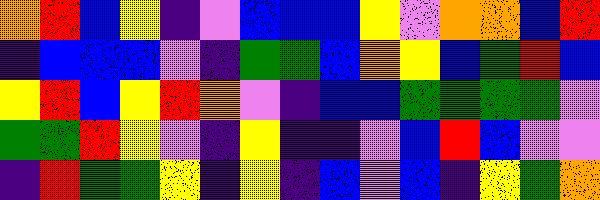[["orange", "red", "blue", "yellow", "indigo", "violet", "blue", "blue", "blue", "yellow", "violet", "orange", "orange", "blue", "red"], ["indigo", "blue", "blue", "blue", "violet", "indigo", "green", "green", "blue", "orange", "yellow", "blue", "green", "red", "blue"], ["yellow", "red", "blue", "yellow", "red", "orange", "violet", "indigo", "blue", "blue", "green", "green", "green", "green", "violet"], ["green", "green", "red", "yellow", "violet", "indigo", "yellow", "indigo", "indigo", "violet", "blue", "red", "blue", "violet", "violet"], ["indigo", "red", "green", "green", "yellow", "indigo", "yellow", "indigo", "blue", "violet", "blue", "indigo", "yellow", "green", "orange"]]